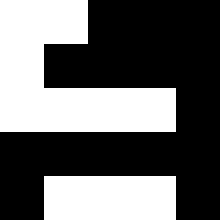[["white", "white", "black", "black", "black"], ["white", "black", "black", "black", "black"], ["white", "white", "white", "white", "black"], ["black", "black", "black", "black", "black"], ["black", "white", "white", "white", "black"]]